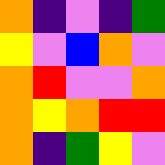[["orange", "indigo", "violet", "indigo", "green"], ["yellow", "violet", "blue", "orange", "violet"], ["orange", "red", "violet", "violet", "orange"], ["orange", "yellow", "orange", "red", "red"], ["orange", "indigo", "green", "yellow", "violet"]]